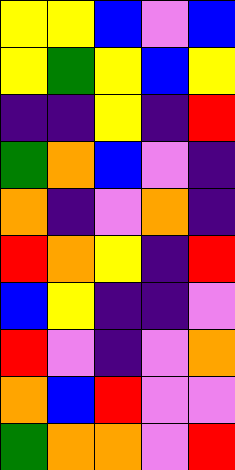[["yellow", "yellow", "blue", "violet", "blue"], ["yellow", "green", "yellow", "blue", "yellow"], ["indigo", "indigo", "yellow", "indigo", "red"], ["green", "orange", "blue", "violet", "indigo"], ["orange", "indigo", "violet", "orange", "indigo"], ["red", "orange", "yellow", "indigo", "red"], ["blue", "yellow", "indigo", "indigo", "violet"], ["red", "violet", "indigo", "violet", "orange"], ["orange", "blue", "red", "violet", "violet"], ["green", "orange", "orange", "violet", "red"]]